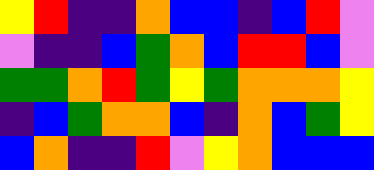[["yellow", "red", "indigo", "indigo", "orange", "blue", "blue", "indigo", "blue", "red", "violet"], ["violet", "indigo", "indigo", "blue", "green", "orange", "blue", "red", "red", "blue", "violet"], ["green", "green", "orange", "red", "green", "yellow", "green", "orange", "orange", "orange", "yellow"], ["indigo", "blue", "green", "orange", "orange", "blue", "indigo", "orange", "blue", "green", "yellow"], ["blue", "orange", "indigo", "indigo", "red", "violet", "yellow", "orange", "blue", "blue", "blue"]]